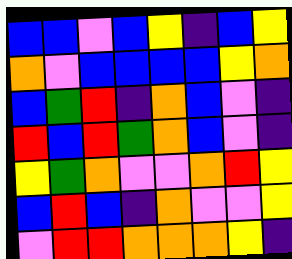[["blue", "blue", "violet", "blue", "yellow", "indigo", "blue", "yellow"], ["orange", "violet", "blue", "blue", "blue", "blue", "yellow", "orange"], ["blue", "green", "red", "indigo", "orange", "blue", "violet", "indigo"], ["red", "blue", "red", "green", "orange", "blue", "violet", "indigo"], ["yellow", "green", "orange", "violet", "violet", "orange", "red", "yellow"], ["blue", "red", "blue", "indigo", "orange", "violet", "violet", "yellow"], ["violet", "red", "red", "orange", "orange", "orange", "yellow", "indigo"]]